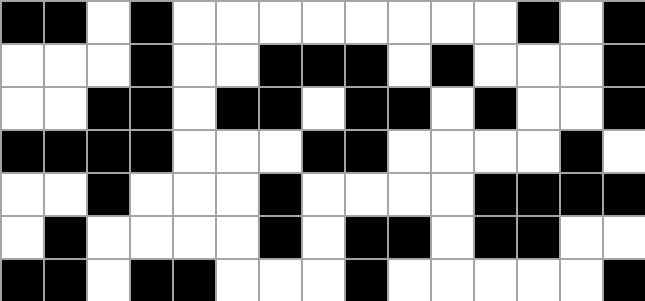[["black", "black", "white", "black", "white", "white", "white", "white", "white", "white", "white", "white", "black", "white", "black"], ["white", "white", "white", "black", "white", "white", "black", "black", "black", "white", "black", "white", "white", "white", "black"], ["white", "white", "black", "black", "white", "black", "black", "white", "black", "black", "white", "black", "white", "white", "black"], ["black", "black", "black", "black", "white", "white", "white", "black", "black", "white", "white", "white", "white", "black", "white"], ["white", "white", "black", "white", "white", "white", "black", "white", "white", "white", "white", "black", "black", "black", "black"], ["white", "black", "white", "white", "white", "white", "black", "white", "black", "black", "white", "black", "black", "white", "white"], ["black", "black", "white", "black", "black", "white", "white", "white", "black", "white", "white", "white", "white", "white", "black"]]